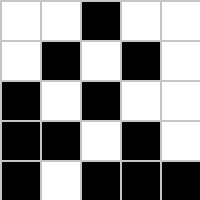[["white", "white", "black", "white", "white"], ["white", "black", "white", "black", "white"], ["black", "white", "black", "white", "white"], ["black", "black", "white", "black", "white"], ["black", "white", "black", "black", "black"]]